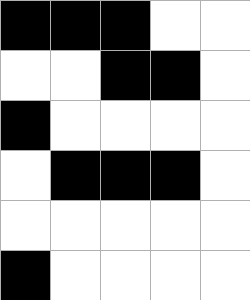[["black", "black", "black", "white", "white"], ["white", "white", "black", "black", "white"], ["black", "white", "white", "white", "white"], ["white", "black", "black", "black", "white"], ["white", "white", "white", "white", "white"], ["black", "white", "white", "white", "white"]]